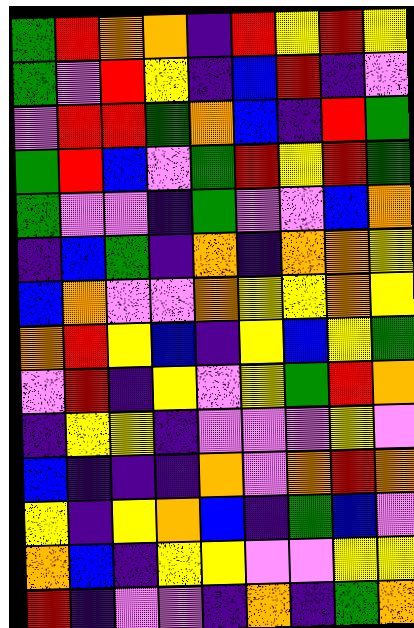[["green", "red", "orange", "orange", "indigo", "red", "yellow", "red", "yellow"], ["green", "violet", "red", "yellow", "indigo", "blue", "red", "indigo", "violet"], ["violet", "red", "red", "green", "orange", "blue", "indigo", "red", "green"], ["green", "red", "blue", "violet", "green", "red", "yellow", "red", "green"], ["green", "violet", "violet", "indigo", "green", "violet", "violet", "blue", "orange"], ["indigo", "blue", "green", "indigo", "orange", "indigo", "orange", "orange", "yellow"], ["blue", "orange", "violet", "violet", "orange", "yellow", "yellow", "orange", "yellow"], ["orange", "red", "yellow", "blue", "indigo", "yellow", "blue", "yellow", "green"], ["violet", "red", "indigo", "yellow", "violet", "yellow", "green", "red", "orange"], ["indigo", "yellow", "yellow", "indigo", "violet", "violet", "violet", "yellow", "violet"], ["blue", "indigo", "indigo", "indigo", "orange", "violet", "orange", "red", "orange"], ["yellow", "indigo", "yellow", "orange", "blue", "indigo", "green", "blue", "violet"], ["orange", "blue", "indigo", "yellow", "yellow", "violet", "violet", "yellow", "yellow"], ["red", "indigo", "violet", "violet", "indigo", "orange", "indigo", "green", "orange"]]